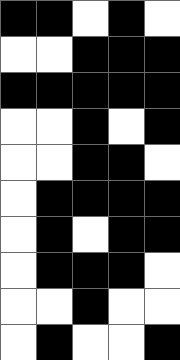[["black", "black", "white", "black", "white"], ["white", "white", "black", "black", "black"], ["black", "black", "black", "black", "black"], ["white", "white", "black", "white", "black"], ["white", "white", "black", "black", "white"], ["white", "black", "black", "black", "black"], ["white", "black", "white", "black", "black"], ["white", "black", "black", "black", "white"], ["white", "white", "black", "white", "white"], ["white", "black", "white", "white", "black"]]